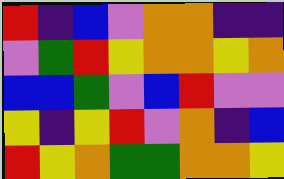[["red", "indigo", "blue", "violet", "orange", "orange", "indigo", "indigo"], ["violet", "green", "red", "yellow", "orange", "orange", "yellow", "orange"], ["blue", "blue", "green", "violet", "blue", "red", "violet", "violet"], ["yellow", "indigo", "yellow", "red", "violet", "orange", "indigo", "blue"], ["red", "yellow", "orange", "green", "green", "orange", "orange", "yellow"]]